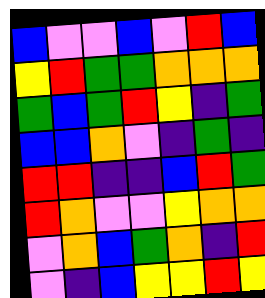[["blue", "violet", "violet", "blue", "violet", "red", "blue"], ["yellow", "red", "green", "green", "orange", "orange", "orange"], ["green", "blue", "green", "red", "yellow", "indigo", "green"], ["blue", "blue", "orange", "violet", "indigo", "green", "indigo"], ["red", "red", "indigo", "indigo", "blue", "red", "green"], ["red", "orange", "violet", "violet", "yellow", "orange", "orange"], ["violet", "orange", "blue", "green", "orange", "indigo", "red"], ["violet", "indigo", "blue", "yellow", "yellow", "red", "yellow"]]